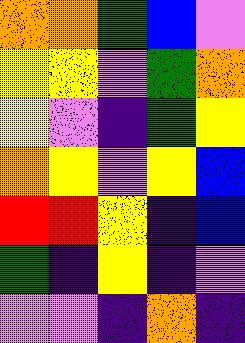[["orange", "orange", "green", "blue", "violet"], ["yellow", "yellow", "violet", "green", "orange"], ["yellow", "violet", "indigo", "green", "yellow"], ["orange", "yellow", "violet", "yellow", "blue"], ["red", "red", "yellow", "indigo", "blue"], ["green", "indigo", "yellow", "indigo", "violet"], ["violet", "violet", "indigo", "orange", "indigo"]]